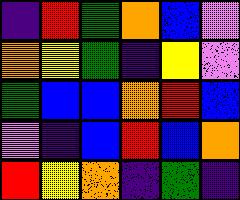[["indigo", "red", "green", "orange", "blue", "violet"], ["orange", "yellow", "green", "indigo", "yellow", "violet"], ["green", "blue", "blue", "orange", "red", "blue"], ["violet", "indigo", "blue", "red", "blue", "orange"], ["red", "yellow", "orange", "indigo", "green", "indigo"]]